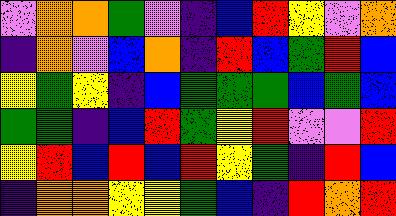[["violet", "orange", "orange", "green", "violet", "indigo", "blue", "red", "yellow", "violet", "orange"], ["indigo", "orange", "violet", "blue", "orange", "indigo", "red", "blue", "green", "red", "blue"], ["yellow", "green", "yellow", "indigo", "blue", "green", "green", "green", "blue", "green", "blue"], ["green", "green", "indigo", "blue", "red", "green", "yellow", "red", "violet", "violet", "red"], ["yellow", "red", "blue", "red", "blue", "red", "yellow", "green", "indigo", "red", "blue"], ["indigo", "orange", "orange", "yellow", "yellow", "green", "blue", "indigo", "red", "orange", "red"]]